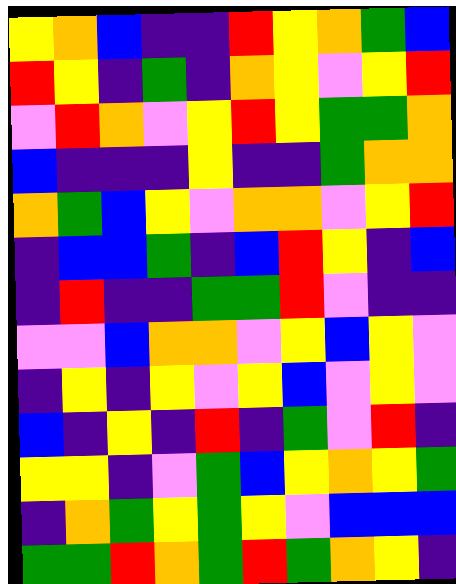[["yellow", "orange", "blue", "indigo", "indigo", "red", "yellow", "orange", "green", "blue"], ["red", "yellow", "indigo", "green", "indigo", "orange", "yellow", "violet", "yellow", "red"], ["violet", "red", "orange", "violet", "yellow", "red", "yellow", "green", "green", "orange"], ["blue", "indigo", "indigo", "indigo", "yellow", "indigo", "indigo", "green", "orange", "orange"], ["orange", "green", "blue", "yellow", "violet", "orange", "orange", "violet", "yellow", "red"], ["indigo", "blue", "blue", "green", "indigo", "blue", "red", "yellow", "indigo", "blue"], ["indigo", "red", "indigo", "indigo", "green", "green", "red", "violet", "indigo", "indigo"], ["violet", "violet", "blue", "orange", "orange", "violet", "yellow", "blue", "yellow", "violet"], ["indigo", "yellow", "indigo", "yellow", "violet", "yellow", "blue", "violet", "yellow", "violet"], ["blue", "indigo", "yellow", "indigo", "red", "indigo", "green", "violet", "red", "indigo"], ["yellow", "yellow", "indigo", "violet", "green", "blue", "yellow", "orange", "yellow", "green"], ["indigo", "orange", "green", "yellow", "green", "yellow", "violet", "blue", "blue", "blue"], ["green", "green", "red", "orange", "green", "red", "green", "orange", "yellow", "indigo"]]